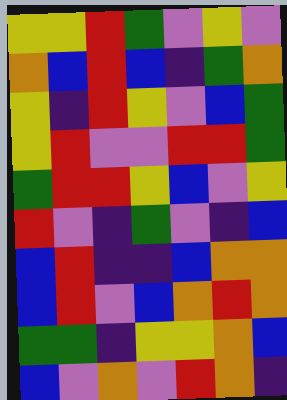[["yellow", "yellow", "red", "green", "violet", "yellow", "violet"], ["orange", "blue", "red", "blue", "indigo", "green", "orange"], ["yellow", "indigo", "red", "yellow", "violet", "blue", "green"], ["yellow", "red", "violet", "violet", "red", "red", "green"], ["green", "red", "red", "yellow", "blue", "violet", "yellow"], ["red", "violet", "indigo", "green", "violet", "indigo", "blue"], ["blue", "red", "indigo", "indigo", "blue", "orange", "orange"], ["blue", "red", "violet", "blue", "orange", "red", "orange"], ["green", "green", "indigo", "yellow", "yellow", "orange", "blue"], ["blue", "violet", "orange", "violet", "red", "orange", "indigo"]]